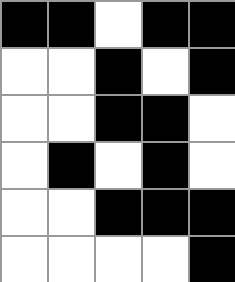[["black", "black", "white", "black", "black"], ["white", "white", "black", "white", "black"], ["white", "white", "black", "black", "white"], ["white", "black", "white", "black", "white"], ["white", "white", "black", "black", "black"], ["white", "white", "white", "white", "black"]]